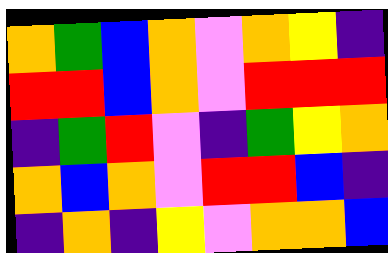[["orange", "green", "blue", "orange", "violet", "orange", "yellow", "indigo"], ["red", "red", "blue", "orange", "violet", "red", "red", "red"], ["indigo", "green", "red", "violet", "indigo", "green", "yellow", "orange"], ["orange", "blue", "orange", "violet", "red", "red", "blue", "indigo"], ["indigo", "orange", "indigo", "yellow", "violet", "orange", "orange", "blue"]]